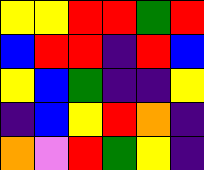[["yellow", "yellow", "red", "red", "green", "red"], ["blue", "red", "red", "indigo", "red", "blue"], ["yellow", "blue", "green", "indigo", "indigo", "yellow"], ["indigo", "blue", "yellow", "red", "orange", "indigo"], ["orange", "violet", "red", "green", "yellow", "indigo"]]